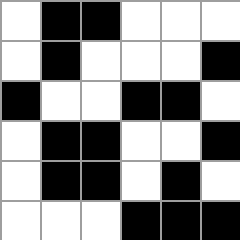[["white", "black", "black", "white", "white", "white"], ["white", "black", "white", "white", "white", "black"], ["black", "white", "white", "black", "black", "white"], ["white", "black", "black", "white", "white", "black"], ["white", "black", "black", "white", "black", "white"], ["white", "white", "white", "black", "black", "black"]]